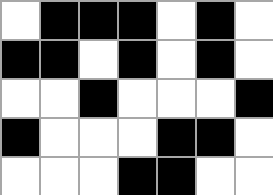[["white", "black", "black", "black", "white", "black", "white"], ["black", "black", "white", "black", "white", "black", "white"], ["white", "white", "black", "white", "white", "white", "black"], ["black", "white", "white", "white", "black", "black", "white"], ["white", "white", "white", "black", "black", "white", "white"]]